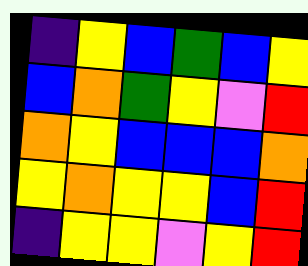[["indigo", "yellow", "blue", "green", "blue", "yellow"], ["blue", "orange", "green", "yellow", "violet", "red"], ["orange", "yellow", "blue", "blue", "blue", "orange"], ["yellow", "orange", "yellow", "yellow", "blue", "red"], ["indigo", "yellow", "yellow", "violet", "yellow", "red"]]